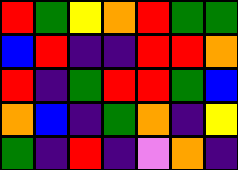[["red", "green", "yellow", "orange", "red", "green", "green"], ["blue", "red", "indigo", "indigo", "red", "red", "orange"], ["red", "indigo", "green", "red", "red", "green", "blue"], ["orange", "blue", "indigo", "green", "orange", "indigo", "yellow"], ["green", "indigo", "red", "indigo", "violet", "orange", "indigo"]]